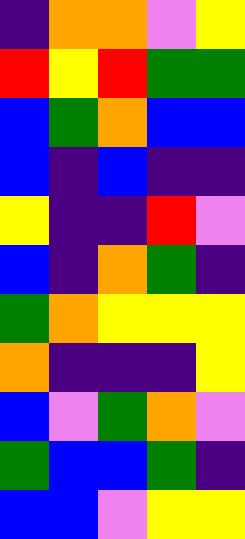[["indigo", "orange", "orange", "violet", "yellow"], ["red", "yellow", "red", "green", "green"], ["blue", "green", "orange", "blue", "blue"], ["blue", "indigo", "blue", "indigo", "indigo"], ["yellow", "indigo", "indigo", "red", "violet"], ["blue", "indigo", "orange", "green", "indigo"], ["green", "orange", "yellow", "yellow", "yellow"], ["orange", "indigo", "indigo", "indigo", "yellow"], ["blue", "violet", "green", "orange", "violet"], ["green", "blue", "blue", "green", "indigo"], ["blue", "blue", "violet", "yellow", "yellow"]]